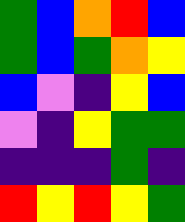[["green", "blue", "orange", "red", "blue"], ["green", "blue", "green", "orange", "yellow"], ["blue", "violet", "indigo", "yellow", "blue"], ["violet", "indigo", "yellow", "green", "green"], ["indigo", "indigo", "indigo", "green", "indigo"], ["red", "yellow", "red", "yellow", "green"]]